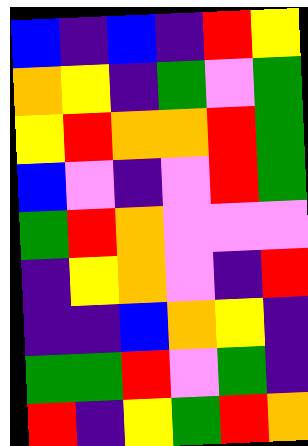[["blue", "indigo", "blue", "indigo", "red", "yellow"], ["orange", "yellow", "indigo", "green", "violet", "green"], ["yellow", "red", "orange", "orange", "red", "green"], ["blue", "violet", "indigo", "violet", "red", "green"], ["green", "red", "orange", "violet", "violet", "violet"], ["indigo", "yellow", "orange", "violet", "indigo", "red"], ["indigo", "indigo", "blue", "orange", "yellow", "indigo"], ["green", "green", "red", "violet", "green", "indigo"], ["red", "indigo", "yellow", "green", "red", "orange"]]